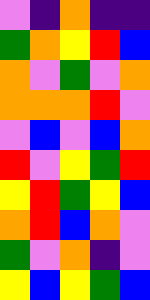[["violet", "indigo", "orange", "indigo", "indigo"], ["green", "orange", "yellow", "red", "blue"], ["orange", "violet", "green", "violet", "orange"], ["orange", "orange", "orange", "red", "violet"], ["violet", "blue", "violet", "blue", "orange"], ["red", "violet", "yellow", "green", "red"], ["yellow", "red", "green", "yellow", "blue"], ["orange", "red", "blue", "orange", "violet"], ["green", "violet", "orange", "indigo", "violet"], ["yellow", "blue", "yellow", "green", "blue"]]